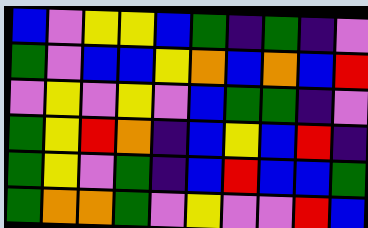[["blue", "violet", "yellow", "yellow", "blue", "green", "indigo", "green", "indigo", "violet"], ["green", "violet", "blue", "blue", "yellow", "orange", "blue", "orange", "blue", "red"], ["violet", "yellow", "violet", "yellow", "violet", "blue", "green", "green", "indigo", "violet"], ["green", "yellow", "red", "orange", "indigo", "blue", "yellow", "blue", "red", "indigo"], ["green", "yellow", "violet", "green", "indigo", "blue", "red", "blue", "blue", "green"], ["green", "orange", "orange", "green", "violet", "yellow", "violet", "violet", "red", "blue"]]